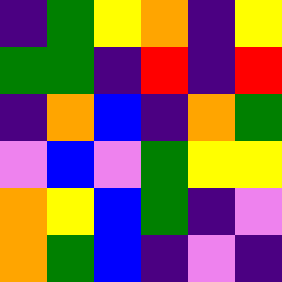[["indigo", "green", "yellow", "orange", "indigo", "yellow"], ["green", "green", "indigo", "red", "indigo", "red"], ["indigo", "orange", "blue", "indigo", "orange", "green"], ["violet", "blue", "violet", "green", "yellow", "yellow"], ["orange", "yellow", "blue", "green", "indigo", "violet"], ["orange", "green", "blue", "indigo", "violet", "indigo"]]